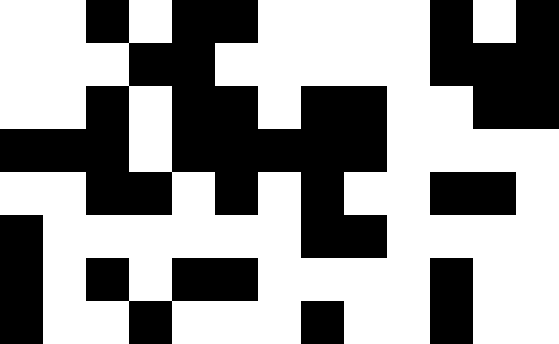[["white", "white", "black", "white", "black", "black", "white", "white", "white", "white", "black", "white", "black"], ["white", "white", "white", "black", "black", "white", "white", "white", "white", "white", "black", "black", "black"], ["white", "white", "black", "white", "black", "black", "white", "black", "black", "white", "white", "black", "black"], ["black", "black", "black", "white", "black", "black", "black", "black", "black", "white", "white", "white", "white"], ["white", "white", "black", "black", "white", "black", "white", "black", "white", "white", "black", "black", "white"], ["black", "white", "white", "white", "white", "white", "white", "black", "black", "white", "white", "white", "white"], ["black", "white", "black", "white", "black", "black", "white", "white", "white", "white", "black", "white", "white"], ["black", "white", "white", "black", "white", "white", "white", "black", "white", "white", "black", "white", "white"]]